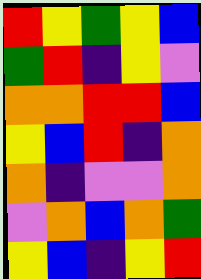[["red", "yellow", "green", "yellow", "blue"], ["green", "red", "indigo", "yellow", "violet"], ["orange", "orange", "red", "red", "blue"], ["yellow", "blue", "red", "indigo", "orange"], ["orange", "indigo", "violet", "violet", "orange"], ["violet", "orange", "blue", "orange", "green"], ["yellow", "blue", "indigo", "yellow", "red"]]